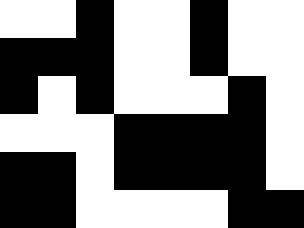[["white", "white", "black", "white", "white", "black", "white", "white"], ["black", "black", "black", "white", "white", "black", "white", "white"], ["black", "white", "black", "white", "white", "white", "black", "white"], ["white", "white", "white", "black", "black", "black", "black", "white"], ["black", "black", "white", "black", "black", "black", "black", "white"], ["black", "black", "white", "white", "white", "white", "black", "black"]]